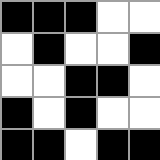[["black", "black", "black", "white", "white"], ["white", "black", "white", "white", "black"], ["white", "white", "black", "black", "white"], ["black", "white", "black", "white", "white"], ["black", "black", "white", "black", "black"]]